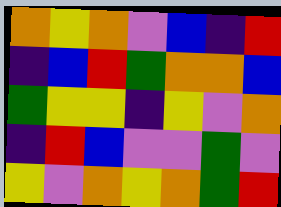[["orange", "yellow", "orange", "violet", "blue", "indigo", "red"], ["indigo", "blue", "red", "green", "orange", "orange", "blue"], ["green", "yellow", "yellow", "indigo", "yellow", "violet", "orange"], ["indigo", "red", "blue", "violet", "violet", "green", "violet"], ["yellow", "violet", "orange", "yellow", "orange", "green", "red"]]